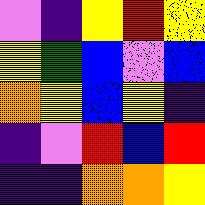[["violet", "indigo", "yellow", "red", "yellow"], ["yellow", "green", "blue", "violet", "blue"], ["orange", "yellow", "blue", "yellow", "indigo"], ["indigo", "violet", "red", "blue", "red"], ["indigo", "indigo", "orange", "orange", "yellow"]]